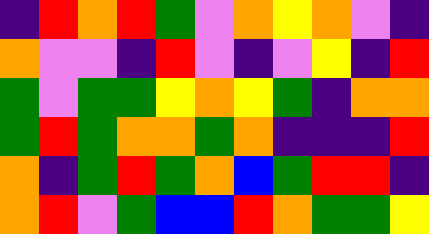[["indigo", "red", "orange", "red", "green", "violet", "orange", "yellow", "orange", "violet", "indigo"], ["orange", "violet", "violet", "indigo", "red", "violet", "indigo", "violet", "yellow", "indigo", "red"], ["green", "violet", "green", "green", "yellow", "orange", "yellow", "green", "indigo", "orange", "orange"], ["green", "red", "green", "orange", "orange", "green", "orange", "indigo", "indigo", "indigo", "red"], ["orange", "indigo", "green", "red", "green", "orange", "blue", "green", "red", "red", "indigo"], ["orange", "red", "violet", "green", "blue", "blue", "red", "orange", "green", "green", "yellow"]]